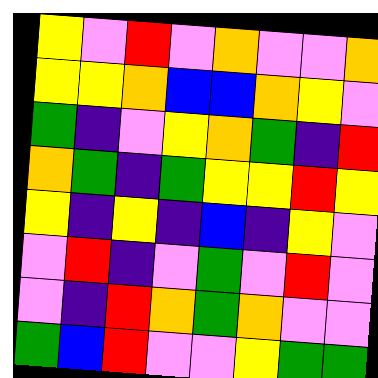[["yellow", "violet", "red", "violet", "orange", "violet", "violet", "orange"], ["yellow", "yellow", "orange", "blue", "blue", "orange", "yellow", "violet"], ["green", "indigo", "violet", "yellow", "orange", "green", "indigo", "red"], ["orange", "green", "indigo", "green", "yellow", "yellow", "red", "yellow"], ["yellow", "indigo", "yellow", "indigo", "blue", "indigo", "yellow", "violet"], ["violet", "red", "indigo", "violet", "green", "violet", "red", "violet"], ["violet", "indigo", "red", "orange", "green", "orange", "violet", "violet"], ["green", "blue", "red", "violet", "violet", "yellow", "green", "green"]]